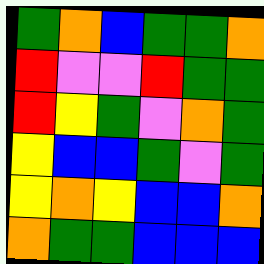[["green", "orange", "blue", "green", "green", "orange"], ["red", "violet", "violet", "red", "green", "green"], ["red", "yellow", "green", "violet", "orange", "green"], ["yellow", "blue", "blue", "green", "violet", "green"], ["yellow", "orange", "yellow", "blue", "blue", "orange"], ["orange", "green", "green", "blue", "blue", "blue"]]